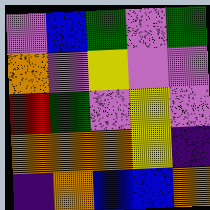[["violet", "blue", "green", "violet", "green"], ["orange", "violet", "yellow", "violet", "violet"], ["red", "green", "violet", "yellow", "violet"], ["orange", "orange", "orange", "yellow", "indigo"], ["indigo", "orange", "blue", "blue", "orange"]]